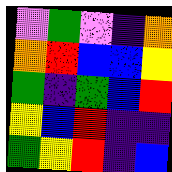[["violet", "green", "violet", "indigo", "orange"], ["orange", "red", "blue", "blue", "yellow"], ["green", "indigo", "green", "blue", "red"], ["yellow", "blue", "red", "indigo", "indigo"], ["green", "yellow", "red", "indigo", "blue"]]